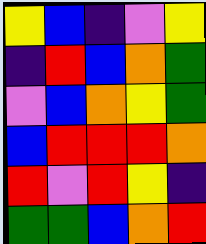[["yellow", "blue", "indigo", "violet", "yellow"], ["indigo", "red", "blue", "orange", "green"], ["violet", "blue", "orange", "yellow", "green"], ["blue", "red", "red", "red", "orange"], ["red", "violet", "red", "yellow", "indigo"], ["green", "green", "blue", "orange", "red"]]